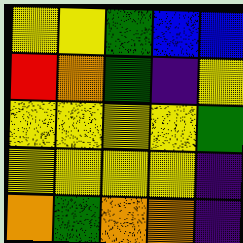[["yellow", "yellow", "green", "blue", "blue"], ["red", "orange", "green", "indigo", "yellow"], ["yellow", "yellow", "yellow", "yellow", "green"], ["yellow", "yellow", "yellow", "yellow", "indigo"], ["orange", "green", "orange", "orange", "indigo"]]